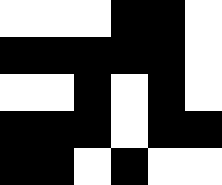[["white", "white", "white", "black", "black", "white"], ["black", "black", "black", "black", "black", "white"], ["white", "white", "black", "white", "black", "white"], ["black", "black", "black", "white", "black", "black"], ["black", "black", "white", "black", "white", "white"]]